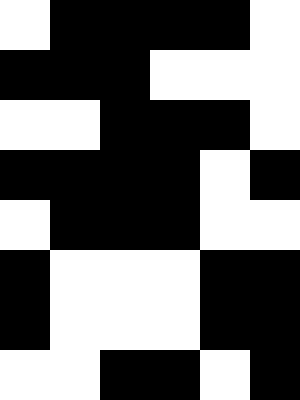[["white", "black", "black", "black", "black", "white"], ["black", "black", "black", "white", "white", "white"], ["white", "white", "black", "black", "black", "white"], ["black", "black", "black", "black", "white", "black"], ["white", "black", "black", "black", "white", "white"], ["black", "white", "white", "white", "black", "black"], ["black", "white", "white", "white", "black", "black"], ["white", "white", "black", "black", "white", "black"]]